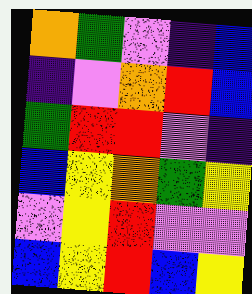[["orange", "green", "violet", "indigo", "blue"], ["indigo", "violet", "orange", "red", "blue"], ["green", "red", "red", "violet", "indigo"], ["blue", "yellow", "orange", "green", "yellow"], ["violet", "yellow", "red", "violet", "violet"], ["blue", "yellow", "red", "blue", "yellow"]]